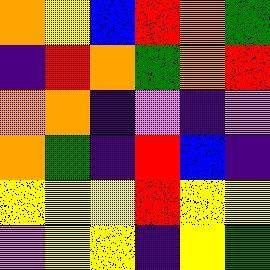[["orange", "yellow", "blue", "red", "orange", "green"], ["indigo", "red", "orange", "green", "orange", "red"], ["orange", "orange", "indigo", "violet", "indigo", "violet"], ["orange", "green", "indigo", "red", "blue", "indigo"], ["yellow", "yellow", "yellow", "red", "yellow", "yellow"], ["violet", "yellow", "yellow", "indigo", "yellow", "green"]]